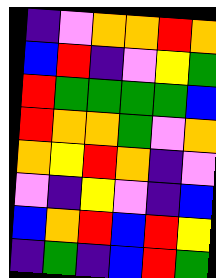[["indigo", "violet", "orange", "orange", "red", "orange"], ["blue", "red", "indigo", "violet", "yellow", "green"], ["red", "green", "green", "green", "green", "blue"], ["red", "orange", "orange", "green", "violet", "orange"], ["orange", "yellow", "red", "orange", "indigo", "violet"], ["violet", "indigo", "yellow", "violet", "indigo", "blue"], ["blue", "orange", "red", "blue", "red", "yellow"], ["indigo", "green", "indigo", "blue", "red", "green"]]